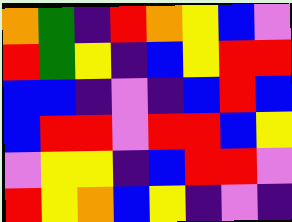[["orange", "green", "indigo", "red", "orange", "yellow", "blue", "violet"], ["red", "green", "yellow", "indigo", "blue", "yellow", "red", "red"], ["blue", "blue", "indigo", "violet", "indigo", "blue", "red", "blue"], ["blue", "red", "red", "violet", "red", "red", "blue", "yellow"], ["violet", "yellow", "yellow", "indigo", "blue", "red", "red", "violet"], ["red", "yellow", "orange", "blue", "yellow", "indigo", "violet", "indigo"]]